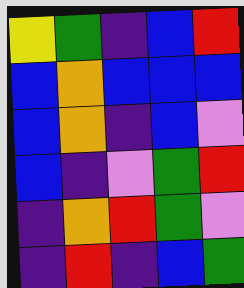[["yellow", "green", "indigo", "blue", "red"], ["blue", "orange", "blue", "blue", "blue"], ["blue", "orange", "indigo", "blue", "violet"], ["blue", "indigo", "violet", "green", "red"], ["indigo", "orange", "red", "green", "violet"], ["indigo", "red", "indigo", "blue", "green"]]